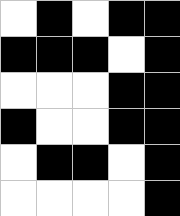[["white", "black", "white", "black", "black"], ["black", "black", "black", "white", "black"], ["white", "white", "white", "black", "black"], ["black", "white", "white", "black", "black"], ["white", "black", "black", "white", "black"], ["white", "white", "white", "white", "black"]]